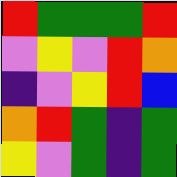[["red", "green", "green", "green", "red"], ["violet", "yellow", "violet", "red", "orange"], ["indigo", "violet", "yellow", "red", "blue"], ["orange", "red", "green", "indigo", "green"], ["yellow", "violet", "green", "indigo", "green"]]